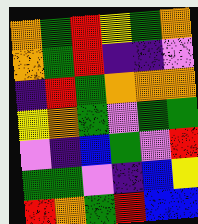[["orange", "green", "red", "yellow", "green", "orange"], ["orange", "green", "red", "indigo", "indigo", "violet"], ["indigo", "red", "green", "orange", "orange", "orange"], ["yellow", "orange", "green", "violet", "green", "green"], ["violet", "indigo", "blue", "green", "violet", "red"], ["green", "green", "violet", "indigo", "blue", "yellow"], ["red", "orange", "green", "red", "blue", "blue"]]